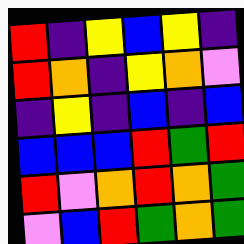[["red", "indigo", "yellow", "blue", "yellow", "indigo"], ["red", "orange", "indigo", "yellow", "orange", "violet"], ["indigo", "yellow", "indigo", "blue", "indigo", "blue"], ["blue", "blue", "blue", "red", "green", "red"], ["red", "violet", "orange", "red", "orange", "green"], ["violet", "blue", "red", "green", "orange", "green"]]